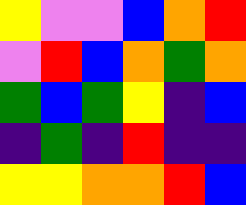[["yellow", "violet", "violet", "blue", "orange", "red"], ["violet", "red", "blue", "orange", "green", "orange"], ["green", "blue", "green", "yellow", "indigo", "blue"], ["indigo", "green", "indigo", "red", "indigo", "indigo"], ["yellow", "yellow", "orange", "orange", "red", "blue"]]